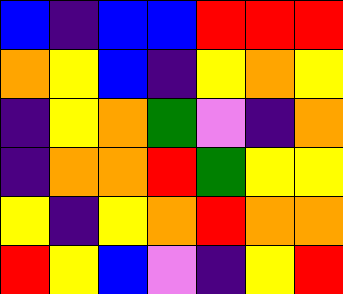[["blue", "indigo", "blue", "blue", "red", "red", "red"], ["orange", "yellow", "blue", "indigo", "yellow", "orange", "yellow"], ["indigo", "yellow", "orange", "green", "violet", "indigo", "orange"], ["indigo", "orange", "orange", "red", "green", "yellow", "yellow"], ["yellow", "indigo", "yellow", "orange", "red", "orange", "orange"], ["red", "yellow", "blue", "violet", "indigo", "yellow", "red"]]